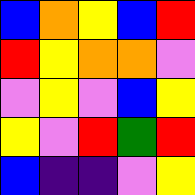[["blue", "orange", "yellow", "blue", "red"], ["red", "yellow", "orange", "orange", "violet"], ["violet", "yellow", "violet", "blue", "yellow"], ["yellow", "violet", "red", "green", "red"], ["blue", "indigo", "indigo", "violet", "yellow"]]